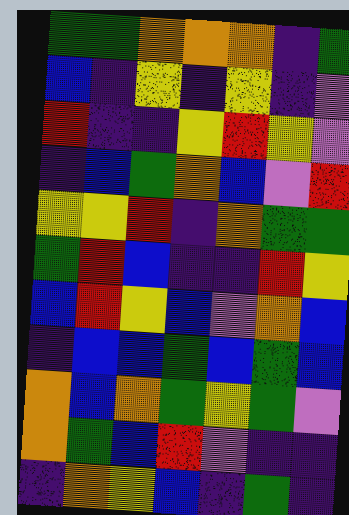[["green", "green", "orange", "orange", "orange", "indigo", "green"], ["blue", "indigo", "yellow", "indigo", "yellow", "indigo", "violet"], ["red", "indigo", "indigo", "yellow", "red", "yellow", "violet"], ["indigo", "blue", "green", "orange", "blue", "violet", "red"], ["yellow", "yellow", "red", "indigo", "orange", "green", "green"], ["green", "red", "blue", "indigo", "indigo", "red", "yellow"], ["blue", "red", "yellow", "blue", "violet", "orange", "blue"], ["indigo", "blue", "blue", "green", "blue", "green", "blue"], ["orange", "blue", "orange", "green", "yellow", "green", "violet"], ["orange", "green", "blue", "red", "violet", "indigo", "indigo"], ["indigo", "orange", "yellow", "blue", "indigo", "green", "indigo"]]